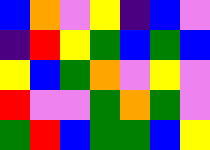[["blue", "orange", "violet", "yellow", "indigo", "blue", "violet"], ["indigo", "red", "yellow", "green", "blue", "green", "blue"], ["yellow", "blue", "green", "orange", "violet", "yellow", "violet"], ["red", "violet", "violet", "green", "orange", "green", "violet"], ["green", "red", "blue", "green", "green", "blue", "yellow"]]